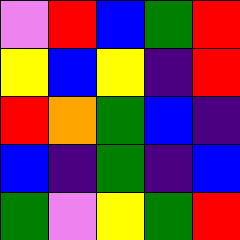[["violet", "red", "blue", "green", "red"], ["yellow", "blue", "yellow", "indigo", "red"], ["red", "orange", "green", "blue", "indigo"], ["blue", "indigo", "green", "indigo", "blue"], ["green", "violet", "yellow", "green", "red"]]